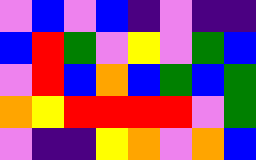[["violet", "blue", "violet", "blue", "indigo", "violet", "indigo", "indigo"], ["blue", "red", "green", "violet", "yellow", "violet", "green", "blue"], ["violet", "red", "blue", "orange", "blue", "green", "blue", "green"], ["orange", "yellow", "red", "red", "red", "red", "violet", "green"], ["violet", "indigo", "indigo", "yellow", "orange", "violet", "orange", "blue"]]